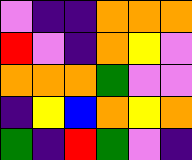[["violet", "indigo", "indigo", "orange", "orange", "orange"], ["red", "violet", "indigo", "orange", "yellow", "violet"], ["orange", "orange", "orange", "green", "violet", "violet"], ["indigo", "yellow", "blue", "orange", "yellow", "orange"], ["green", "indigo", "red", "green", "violet", "indigo"]]